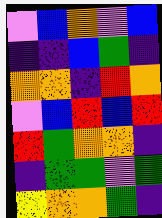[["violet", "blue", "orange", "violet", "blue"], ["indigo", "indigo", "blue", "green", "indigo"], ["orange", "orange", "indigo", "red", "orange"], ["violet", "blue", "red", "blue", "red"], ["red", "green", "orange", "orange", "indigo"], ["indigo", "green", "green", "violet", "green"], ["yellow", "orange", "orange", "green", "indigo"]]